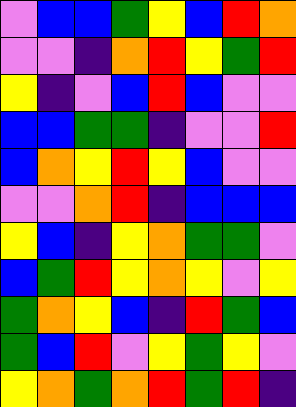[["violet", "blue", "blue", "green", "yellow", "blue", "red", "orange"], ["violet", "violet", "indigo", "orange", "red", "yellow", "green", "red"], ["yellow", "indigo", "violet", "blue", "red", "blue", "violet", "violet"], ["blue", "blue", "green", "green", "indigo", "violet", "violet", "red"], ["blue", "orange", "yellow", "red", "yellow", "blue", "violet", "violet"], ["violet", "violet", "orange", "red", "indigo", "blue", "blue", "blue"], ["yellow", "blue", "indigo", "yellow", "orange", "green", "green", "violet"], ["blue", "green", "red", "yellow", "orange", "yellow", "violet", "yellow"], ["green", "orange", "yellow", "blue", "indigo", "red", "green", "blue"], ["green", "blue", "red", "violet", "yellow", "green", "yellow", "violet"], ["yellow", "orange", "green", "orange", "red", "green", "red", "indigo"]]